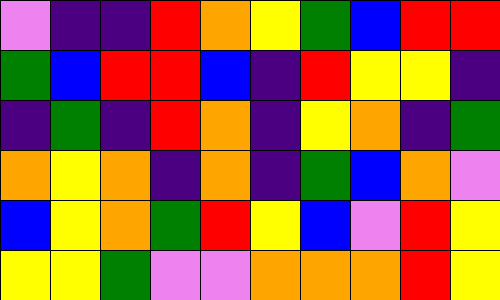[["violet", "indigo", "indigo", "red", "orange", "yellow", "green", "blue", "red", "red"], ["green", "blue", "red", "red", "blue", "indigo", "red", "yellow", "yellow", "indigo"], ["indigo", "green", "indigo", "red", "orange", "indigo", "yellow", "orange", "indigo", "green"], ["orange", "yellow", "orange", "indigo", "orange", "indigo", "green", "blue", "orange", "violet"], ["blue", "yellow", "orange", "green", "red", "yellow", "blue", "violet", "red", "yellow"], ["yellow", "yellow", "green", "violet", "violet", "orange", "orange", "orange", "red", "yellow"]]